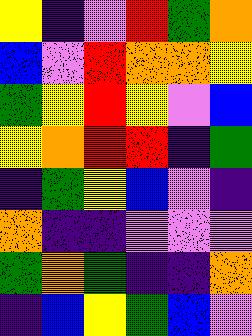[["yellow", "indigo", "violet", "red", "green", "orange"], ["blue", "violet", "red", "orange", "orange", "yellow"], ["green", "yellow", "red", "yellow", "violet", "blue"], ["yellow", "orange", "red", "red", "indigo", "green"], ["indigo", "green", "yellow", "blue", "violet", "indigo"], ["orange", "indigo", "indigo", "violet", "violet", "violet"], ["green", "orange", "green", "indigo", "indigo", "orange"], ["indigo", "blue", "yellow", "green", "blue", "violet"]]